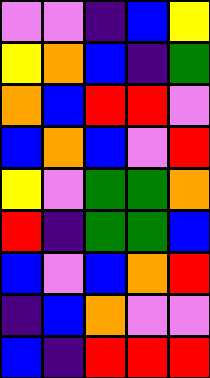[["violet", "violet", "indigo", "blue", "yellow"], ["yellow", "orange", "blue", "indigo", "green"], ["orange", "blue", "red", "red", "violet"], ["blue", "orange", "blue", "violet", "red"], ["yellow", "violet", "green", "green", "orange"], ["red", "indigo", "green", "green", "blue"], ["blue", "violet", "blue", "orange", "red"], ["indigo", "blue", "orange", "violet", "violet"], ["blue", "indigo", "red", "red", "red"]]